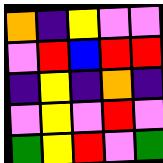[["orange", "indigo", "yellow", "violet", "violet"], ["violet", "red", "blue", "red", "red"], ["indigo", "yellow", "indigo", "orange", "indigo"], ["violet", "yellow", "violet", "red", "violet"], ["green", "yellow", "red", "violet", "green"]]